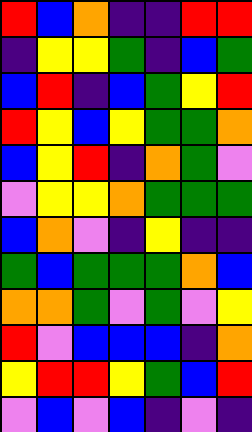[["red", "blue", "orange", "indigo", "indigo", "red", "red"], ["indigo", "yellow", "yellow", "green", "indigo", "blue", "green"], ["blue", "red", "indigo", "blue", "green", "yellow", "red"], ["red", "yellow", "blue", "yellow", "green", "green", "orange"], ["blue", "yellow", "red", "indigo", "orange", "green", "violet"], ["violet", "yellow", "yellow", "orange", "green", "green", "green"], ["blue", "orange", "violet", "indigo", "yellow", "indigo", "indigo"], ["green", "blue", "green", "green", "green", "orange", "blue"], ["orange", "orange", "green", "violet", "green", "violet", "yellow"], ["red", "violet", "blue", "blue", "blue", "indigo", "orange"], ["yellow", "red", "red", "yellow", "green", "blue", "red"], ["violet", "blue", "violet", "blue", "indigo", "violet", "indigo"]]